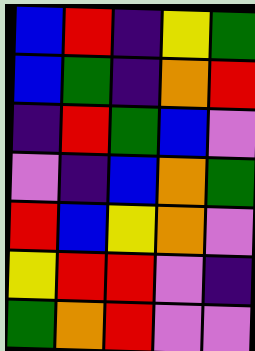[["blue", "red", "indigo", "yellow", "green"], ["blue", "green", "indigo", "orange", "red"], ["indigo", "red", "green", "blue", "violet"], ["violet", "indigo", "blue", "orange", "green"], ["red", "blue", "yellow", "orange", "violet"], ["yellow", "red", "red", "violet", "indigo"], ["green", "orange", "red", "violet", "violet"]]